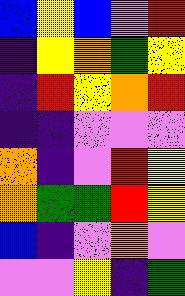[["blue", "yellow", "blue", "violet", "red"], ["indigo", "yellow", "orange", "green", "yellow"], ["indigo", "red", "yellow", "orange", "red"], ["indigo", "indigo", "violet", "violet", "violet"], ["orange", "indigo", "violet", "red", "yellow"], ["orange", "green", "green", "red", "yellow"], ["blue", "indigo", "violet", "orange", "violet"], ["violet", "violet", "yellow", "indigo", "green"]]